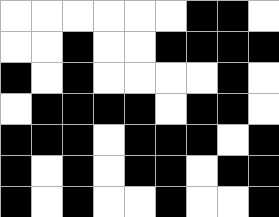[["white", "white", "white", "white", "white", "white", "black", "black", "white"], ["white", "white", "black", "white", "white", "black", "black", "black", "black"], ["black", "white", "black", "white", "white", "white", "white", "black", "white"], ["white", "black", "black", "black", "black", "white", "black", "black", "white"], ["black", "black", "black", "white", "black", "black", "black", "white", "black"], ["black", "white", "black", "white", "black", "black", "white", "black", "black"], ["black", "white", "black", "white", "white", "black", "white", "white", "black"]]